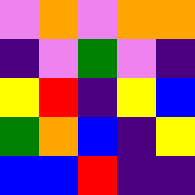[["violet", "orange", "violet", "orange", "orange"], ["indigo", "violet", "green", "violet", "indigo"], ["yellow", "red", "indigo", "yellow", "blue"], ["green", "orange", "blue", "indigo", "yellow"], ["blue", "blue", "red", "indigo", "indigo"]]